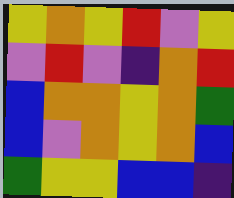[["yellow", "orange", "yellow", "red", "violet", "yellow"], ["violet", "red", "violet", "indigo", "orange", "red"], ["blue", "orange", "orange", "yellow", "orange", "green"], ["blue", "violet", "orange", "yellow", "orange", "blue"], ["green", "yellow", "yellow", "blue", "blue", "indigo"]]